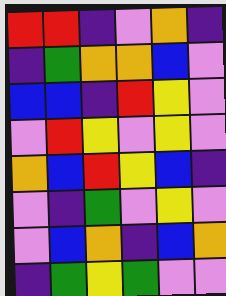[["red", "red", "indigo", "violet", "orange", "indigo"], ["indigo", "green", "orange", "orange", "blue", "violet"], ["blue", "blue", "indigo", "red", "yellow", "violet"], ["violet", "red", "yellow", "violet", "yellow", "violet"], ["orange", "blue", "red", "yellow", "blue", "indigo"], ["violet", "indigo", "green", "violet", "yellow", "violet"], ["violet", "blue", "orange", "indigo", "blue", "orange"], ["indigo", "green", "yellow", "green", "violet", "violet"]]